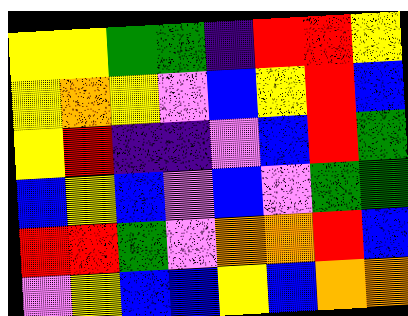[["yellow", "yellow", "green", "green", "indigo", "red", "red", "yellow"], ["yellow", "orange", "yellow", "violet", "blue", "yellow", "red", "blue"], ["yellow", "red", "indigo", "indigo", "violet", "blue", "red", "green"], ["blue", "yellow", "blue", "violet", "blue", "violet", "green", "green"], ["red", "red", "green", "violet", "orange", "orange", "red", "blue"], ["violet", "yellow", "blue", "blue", "yellow", "blue", "orange", "orange"]]